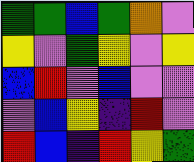[["green", "green", "blue", "green", "orange", "violet"], ["yellow", "violet", "green", "yellow", "violet", "yellow"], ["blue", "red", "violet", "blue", "violet", "violet"], ["violet", "blue", "yellow", "indigo", "red", "violet"], ["red", "blue", "indigo", "red", "yellow", "green"]]